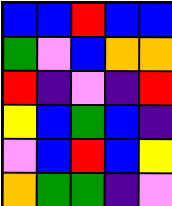[["blue", "blue", "red", "blue", "blue"], ["green", "violet", "blue", "orange", "orange"], ["red", "indigo", "violet", "indigo", "red"], ["yellow", "blue", "green", "blue", "indigo"], ["violet", "blue", "red", "blue", "yellow"], ["orange", "green", "green", "indigo", "violet"]]